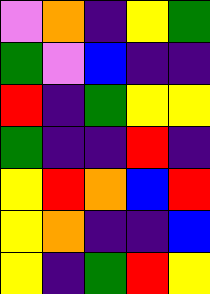[["violet", "orange", "indigo", "yellow", "green"], ["green", "violet", "blue", "indigo", "indigo"], ["red", "indigo", "green", "yellow", "yellow"], ["green", "indigo", "indigo", "red", "indigo"], ["yellow", "red", "orange", "blue", "red"], ["yellow", "orange", "indigo", "indigo", "blue"], ["yellow", "indigo", "green", "red", "yellow"]]